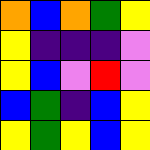[["orange", "blue", "orange", "green", "yellow"], ["yellow", "indigo", "indigo", "indigo", "violet"], ["yellow", "blue", "violet", "red", "violet"], ["blue", "green", "indigo", "blue", "yellow"], ["yellow", "green", "yellow", "blue", "yellow"]]